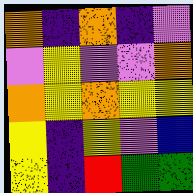[["orange", "indigo", "orange", "indigo", "violet"], ["violet", "yellow", "violet", "violet", "orange"], ["orange", "yellow", "orange", "yellow", "yellow"], ["yellow", "indigo", "yellow", "violet", "blue"], ["yellow", "indigo", "red", "green", "green"]]